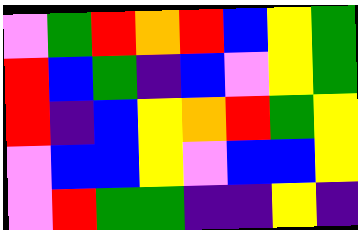[["violet", "green", "red", "orange", "red", "blue", "yellow", "green"], ["red", "blue", "green", "indigo", "blue", "violet", "yellow", "green"], ["red", "indigo", "blue", "yellow", "orange", "red", "green", "yellow"], ["violet", "blue", "blue", "yellow", "violet", "blue", "blue", "yellow"], ["violet", "red", "green", "green", "indigo", "indigo", "yellow", "indigo"]]